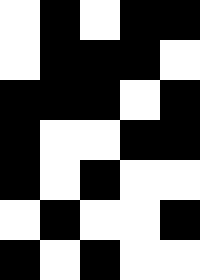[["white", "black", "white", "black", "black"], ["white", "black", "black", "black", "white"], ["black", "black", "black", "white", "black"], ["black", "white", "white", "black", "black"], ["black", "white", "black", "white", "white"], ["white", "black", "white", "white", "black"], ["black", "white", "black", "white", "white"]]